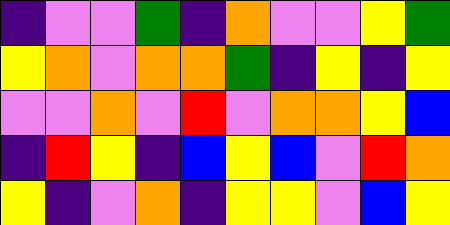[["indigo", "violet", "violet", "green", "indigo", "orange", "violet", "violet", "yellow", "green"], ["yellow", "orange", "violet", "orange", "orange", "green", "indigo", "yellow", "indigo", "yellow"], ["violet", "violet", "orange", "violet", "red", "violet", "orange", "orange", "yellow", "blue"], ["indigo", "red", "yellow", "indigo", "blue", "yellow", "blue", "violet", "red", "orange"], ["yellow", "indigo", "violet", "orange", "indigo", "yellow", "yellow", "violet", "blue", "yellow"]]